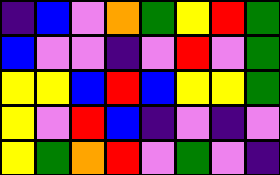[["indigo", "blue", "violet", "orange", "green", "yellow", "red", "green"], ["blue", "violet", "violet", "indigo", "violet", "red", "violet", "green"], ["yellow", "yellow", "blue", "red", "blue", "yellow", "yellow", "green"], ["yellow", "violet", "red", "blue", "indigo", "violet", "indigo", "violet"], ["yellow", "green", "orange", "red", "violet", "green", "violet", "indigo"]]